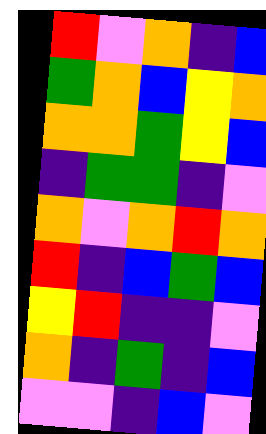[["red", "violet", "orange", "indigo", "blue"], ["green", "orange", "blue", "yellow", "orange"], ["orange", "orange", "green", "yellow", "blue"], ["indigo", "green", "green", "indigo", "violet"], ["orange", "violet", "orange", "red", "orange"], ["red", "indigo", "blue", "green", "blue"], ["yellow", "red", "indigo", "indigo", "violet"], ["orange", "indigo", "green", "indigo", "blue"], ["violet", "violet", "indigo", "blue", "violet"]]